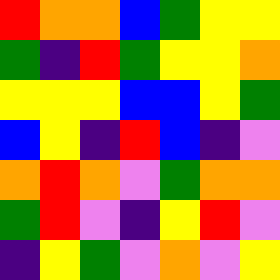[["red", "orange", "orange", "blue", "green", "yellow", "yellow"], ["green", "indigo", "red", "green", "yellow", "yellow", "orange"], ["yellow", "yellow", "yellow", "blue", "blue", "yellow", "green"], ["blue", "yellow", "indigo", "red", "blue", "indigo", "violet"], ["orange", "red", "orange", "violet", "green", "orange", "orange"], ["green", "red", "violet", "indigo", "yellow", "red", "violet"], ["indigo", "yellow", "green", "violet", "orange", "violet", "yellow"]]